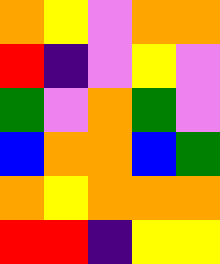[["orange", "yellow", "violet", "orange", "orange"], ["red", "indigo", "violet", "yellow", "violet"], ["green", "violet", "orange", "green", "violet"], ["blue", "orange", "orange", "blue", "green"], ["orange", "yellow", "orange", "orange", "orange"], ["red", "red", "indigo", "yellow", "yellow"]]